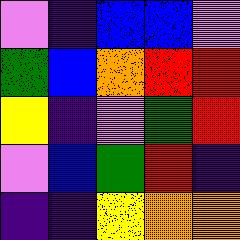[["violet", "indigo", "blue", "blue", "violet"], ["green", "blue", "orange", "red", "red"], ["yellow", "indigo", "violet", "green", "red"], ["violet", "blue", "green", "red", "indigo"], ["indigo", "indigo", "yellow", "orange", "orange"]]